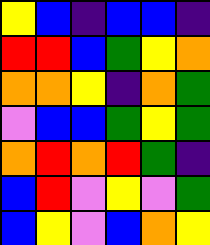[["yellow", "blue", "indigo", "blue", "blue", "indigo"], ["red", "red", "blue", "green", "yellow", "orange"], ["orange", "orange", "yellow", "indigo", "orange", "green"], ["violet", "blue", "blue", "green", "yellow", "green"], ["orange", "red", "orange", "red", "green", "indigo"], ["blue", "red", "violet", "yellow", "violet", "green"], ["blue", "yellow", "violet", "blue", "orange", "yellow"]]